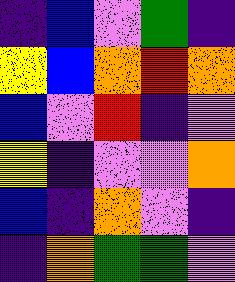[["indigo", "blue", "violet", "green", "indigo"], ["yellow", "blue", "orange", "red", "orange"], ["blue", "violet", "red", "indigo", "violet"], ["yellow", "indigo", "violet", "violet", "orange"], ["blue", "indigo", "orange", "violet", "indigo"], ["indigo", "orange", "green", "green", "violet"]]